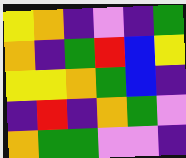[["yellow", "orange", "indigo", "violet", "indigo", "green"], ["orange", "indigo", "green", "red", "blue", "yellow"], ["yellow", "yellow", "orange", "green", "blue", "indigo"], ["indigo", "red", "indigo", "orange", "green", "violet"], ["orange", "green", "green", "violet", "violet", "indigo"]]